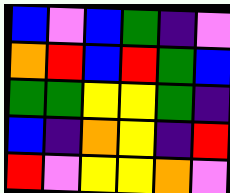[["blue", "violet", "blue", "green", "indigo", "violet"], ["orange", "red", "blue", "red", "green", "blue"], ["green", "green", "yellow", "yellow", "green", "indigo"], ["blue", "indigo", "orange", "yellow", "indigo", "red"], ["red", "violet", "yellow", "yellow", "orange", "violet"]]